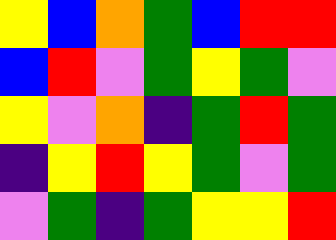[["yellow", "blue", "orange", "green", "blue", "red", "red"], ["blue", "red", "violet", "green", "yellow", "green", "violet"], ["yellow", "violet", "orange", "indigo", "green", "red", "green"], ["indigo", "yellow", "red", "yellow", "green", "violet", "green"], ["violet", "green", "indigo", "green", "yellow", "yellow", "red"]]